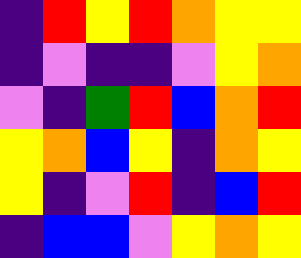[["indigo", "red", "yellow", "red", "orange", "yellow", "yellow"], ["indigo", "violet", "indigo", "indigo", "violet", "yellow", "orange"], ["violet", "indigo", "green", "red", "blue", "orange", "red"], ["yellow", "orange", "blue", "yellow", "indigo", "orange", "yellow"], ["yellow", "indigo", "violet", "red", "indigo", "blue", "red"], ["indigo", "blue", "blue", "violet", "yellow", "orange", "yellow"]]